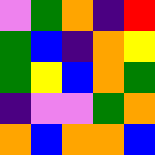[["violet", "green", "orange", "indigo", "red"], ["green", "blue", "indigo", "orange", "yellow"], ["green", "yellow", "blue", "orange", "green"], ["indigo", "violet", "violet", "green", "orange"], ["orange", "blue", "orange", "orange", "blue"]]